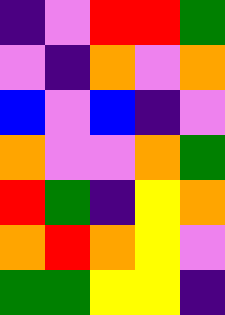[["indigo", "violet", "red", "red", "green"], ["violet", "indigo", "orange", "violet", "orange"], ["blue", "violet", "blue", "indigo", "violet"], ["orange", "violet", "violet", "orange", "green"], ["red", "green", "indigo", "yellow", "orange"], ["orange", "red", "orange", "yellow", "violet"], ["green", "green", "yellow", "yellow", "indigo"]]